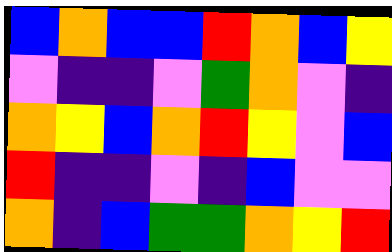[["blue", "orange", "blue", "blue", "red", "orange", "blue", "yellow"], ["violet", "indigo", "indigo", "violet", "green", "orange", "violet", "indigo"], ["orange", "yellow", "blue", "orange", "red", "yellow", "violet", "blue"], ["red", "indigo", "indigo", "violet", "indigo", "blue", "violet", "violet"], ["orange", "indigo", "blue", "green", "green", "orange", "yellow", "red"]]